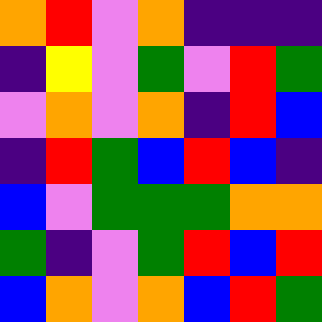[["orange", "red", "violet", "orange", "indigo", "indigo", "indigo"], ["indigo", "yellow", "violet", "green", "violet", "red", "green"], ["violet", "orange", "violet", "orange", "indigo", "red", "blue"], ["indigo", "red", "green", "blue", "red", "blue", "indigo"], ["blue", "violet", "green", "green", "green", "orange", "orange"], ["green", "indigo", "violet", "green", "red", "blue", "red"], ["blue", "orange", "violet", "orange", "blue", "red", "green"]]